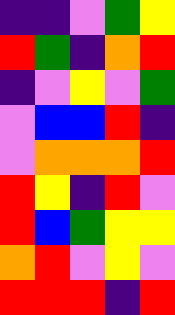[["indigo", "indigo", "violet", "green", "yellow"], ["red", "green", "indigo", "orange", "red"], ["indigo", "violet", "yellow", "violet", "green"], ["violet", "blue", "blue", "red", "indigo"], ["violet", "orange", "orange", "orange", "red"], ["red", "yellow", "indigo", "red", "violet"], ["red", "blue", "green", "yellow", "yellow"], ["orange", "red", "violet", "yellow", "violet"], ["red", "red", "red", "indigo", "red"]]